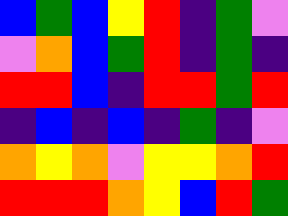[["blue", "green", "blue", "yellow", "red", "indigo", "green", "violet"], ["violet", "orange", "blue", "green", "red", "indigo", "green", "indigo"], ["red", "red", "blue", "indigo", "red", "red", "green", "red"], ["indigo", "blue", "indigo", "blue", "indigo", "green", "indigo", "violet"], ["orange", "yellow", "orange", "violet", "yellow", "yellow", "orange", "red"], ["red", "red", "red", "orange", "yellow", "blue", "red", "green"]]